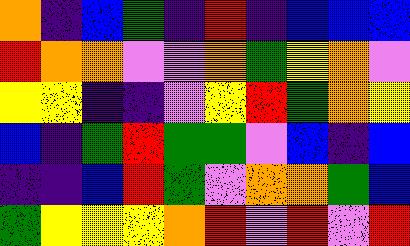[["orange", "indigo", "blue", "green", "indigo", "red", "indigo", "blue", "blue", "blue"], ["red", "orange", "orange", "violet", "violet", "orange", "green", "yellow", "orange", "violet"], ["yellow", "yellow", "indigo", "indigo", "violet", "yellow", "red", "green", "orange", "yellow"], ["blue", "indigo", "green", "red", "green", "green", "violet", "blue", "indigo", "blue"], ["indigo", "indigo", "blue", "red", "green", "violet", "orange", "orange", "green", "blue"], ["green", "yellow", "yellow", "yellow", "orange", "red", "violet", "red", "violet", "red"]]